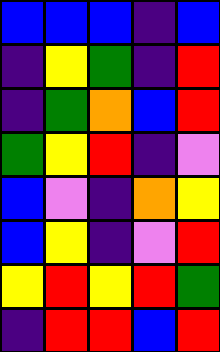[["blue", "blue", "blue", "indigo", "blue"], ["indigo", "yellow", "green", "indigo", "red"], ["indigo", "green", "orange", "blue", "red"], ["green", "yellow", "red", "indigo", "violet"], ["blue", "violet", "indigo", "orange", "yellow"], ["blue", "yellow", "indigo", "violet", "red"], ["yellow", "red", "yellow", "red", "green"], ["indigo", "red", "red", "blue", "red"]]